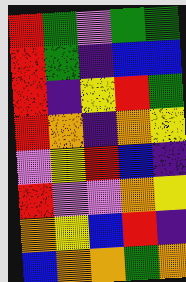[["red", "green", "violet", "green", "green"], ["red", "green", "indigo", "blue", "blue"], ["red", "indigo", "yellow", "red", "green"], ["red", "orange", "indigo", "orange", "yellow"], ["violet", "yellow", "red", "blue", "indigo"], ["red", "violet", "violet", "orange", "yellow"], ["orange", "yellow", "blue", "red", "indigo"], ["blue", "orange", "orange", "green", "orange"]]